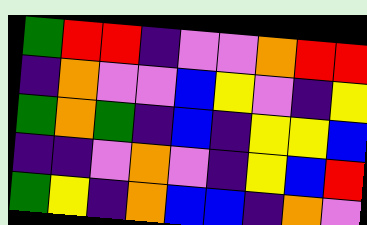[["green", "red", "red", "indigo", "violet", "violet", "orange", "red", "red"], ["indigo", "orange", "violet", "violet", "blue", "yellow", "violet", "indigo", "yellow"], ["green", "orange", "green", "indigo", "blue", "indigo", "yellow", "yellow", "blue"], ["indigo", "indigo", "violet", "orange", "violet", "indigo", "yellow", "blue", "red"], ["green", "yellow", "indigo", "orange", "blue", "blue", "indigo", "orange", "violet"]]